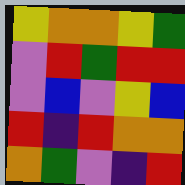[["yellow", "orange", "orange", "yellow", "green"], ["violet", "red", "green", "red", "red"], ["violet", "blue", "violet", "yellow", "blue"], ["red", "indigo", "red", "orange", "orange"], ["orange", "green", "violet", "indigo", "red"]]